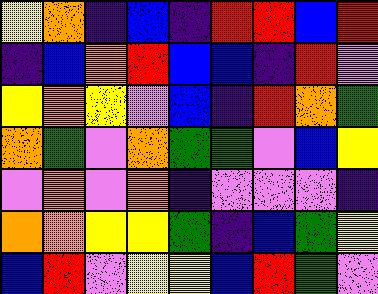[["yellow", "orange", "indigo", "blue", "indigo", "red", "red", "blue", "red"], ["indigo", "blue", "orange", "red", "blue", "blue", "indigo", "red", "violet"], ["yellow", "orange", "yellow", "violet", "blue", "indigo", "red", "orange", "green"], ["orange", "green", "violet", "orange", "green", "green", "violet", "blue", "yellow"], ["violet", "orange", "violet", "orange", "indigo", "violet", "violet", "violet", "indigo"], ["orange", "orange", "yellow", "yellow", "green", "indigo", "blue", "green", "yellow"], ["blue", "red", "violet", "yellow", "yellow", "blue", "red", "green", "violet"]]